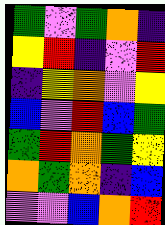[["green", "violet", "green", "orange", "indigo"], ["yellow", "red", "indigo", "violet", "red"], ["indigo", "yellow", "orange", "violet", "yellow"], ["blue", "violet", "red", "blue", "green"], ["green", "red", "orange", "green", "yellow"], ["orange", "green", "orange", "indigo", "blue"], ["violet", "violet", "blue", "orange", "red"]]